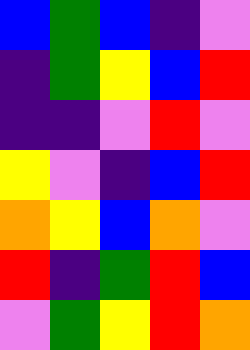[["blue", "green", "blue", "indigo", "violet"], ["indigo", "green", "yellow", "blue", "red"], ["indigo", "indigo", "violet", "red", "violet"], ["yellow", "violet", "indigo", "blue", "red"], ["orange", "yellow", "blue", "orange", "violet"], ["red", "indigo", "green", "red", "blue"], ["violet", "green", "yellow", "red", "orange"]]